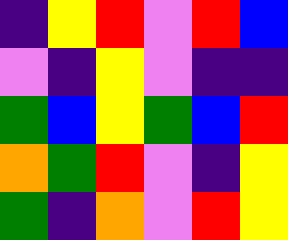[["indigo", "yellow", "red", "violet", "red", "blue"], ["violet", "indigo", "yellow", "violet", "indigo", "indigo"], ["green", "blue", "yellow", "green", "blue", "red"], ["orange", "green", "red", "violet", "indigo", "yellow"], ["green", "indigo", "orange", "violet", "red", "yellow"]]